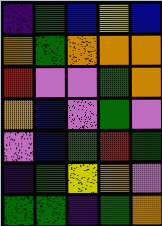[["indigo", "green", "blue", "yellow", "blue"], ["orange", "green", "orange", "orange", "orange"], ["red", "violet", "violet", "green", "orange"], ["orange", "blue", "violet", "green", "violet"], ["violet", "blue", "green", "red", "green"], ["indigo", "green", "yellow", "orange", "violet"], ["green", "green", "indigo", "green", "orange"]]